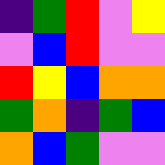[["indigo", "green", "red", "violet", "yellow"], ["violet", "blue", "red", "violet", "violet"], ["red", "yellow", "blue", "orange", "orange"], ["green", "orange", "indigo", "green", "blue"], ["orange", "blue", "green", "violet", "violet"]]